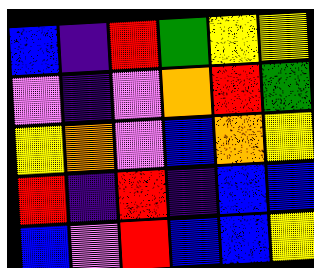[["blue", "indigo", "red", "green", "yellow", "yellow"], ["violet", "indigo", "violet", "orange", "red", "green"], ["yellow", "orange", "violet", "blue", "orange", "yellow"], ["red", "indigo", "red", "indigo", "blue", "blue"], ["blue", "violet", "red", "blue", "blue", "yellow"]]